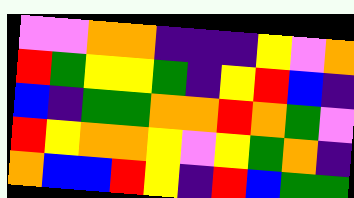[["violet", "violet", "orange", "orange", "indigo", "indigo", "indigo", "yellow", "violet", "orange"], ["red", "green", "yellow", "yellow", "green", "indigo", "yellow", "red", "blue", "indigo"], ["blue", "indigo", "green", "green", "orange", "orange", "red", "orange", "green", "violet"], ["red", "yellow", "orange", "orange", "yellow", "violet", "yellow", "green", "orange", "indigo"], ["orange", "blue", "blue", "red", "yellow", "indigo", "red", "blue", "green", "green"]]